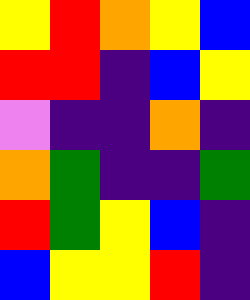[["yellow", "red", "orange", "yellow", "blue"], ["red", "red", "indigo", "blue", "yellow"], ["violet", "indigo", "indigo", "orange", "indigo"], ["orange", "green", "indigo", "indigo", "green"], ["red", "green", "yellow", "blue", "indigo"], ["blue", "yellow", "yellow", "red", "indigo"]]